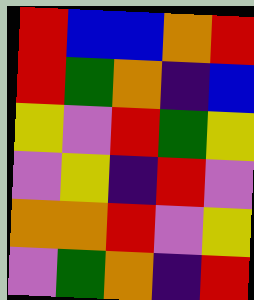[["red", "blue", "blue", "orange", "red"], ["red", "green", "orange", "indigo", "blue"], ["yellow", "violet", "red", "green", "yellow"], ["violet", "yellow", "indigo", "red", "violet"], ["orange", "orange", "red", "violet", "yellow"], ["violet", "green", "orange", "indigo", "red"]]